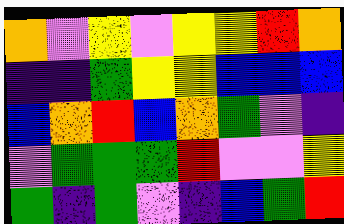[["orange", "violet", "yellow", "violet", "yellow", "yellow", "red", "orange"], ["indigo", "indigo", "green", "yellow", "yellow", "blue", "blue", "blue"], ["blue", "orange", "red", "blue", "orange", "green", "violet", "indigo"], ["violet", "green", "green", "green", "red", "violet", "violet", "yellow"], ["green", "indigo", "green", "violet", "indigo", "blue", "green", "red"]]